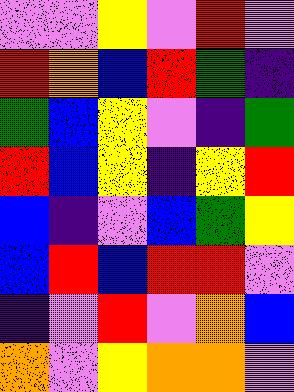[["violet", "violet", "yellow", "violet", "red", "violet"], ["red", "orange", "blue", "red", "green", "indigo"], ["green", "blue", "yellow", "violet", "indigo", "green"], ["red", "blue", "yellow", "indigo", "yellow", "red"], ["blue", "indigo", "violet", "blue", "green", "yellow"], ["blue", "red", "blue", "red", "red", "violet"], ["indigo", "violet", "red", "violet", "orange", "blue"], ["orange", "violet", "yellow", "orange", "orange", "violet"]]